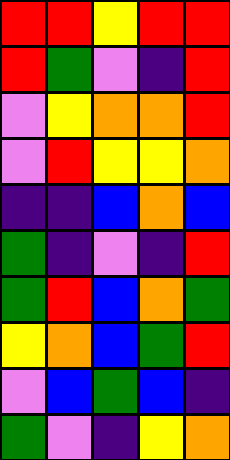[["red", "red", "yellow", "red", "red"], ["red", "green", "violet", "indigo", "red"], ["violet", "yellow", "orange", "orange", "red"], ["violet", "red", "yellow", "yellow", "orange"], ["indigo", "indigo", "blue", "orange", "blue"], ["green", "indigo", "violet", "indigo", "red"], ["green", "red", "blue", "orange", "green"], ["yellow", "orange", "blue", "green", "red"], ["violet", "blue", "green", "blue", "indigo"], ["green", "violet", "indigo", "yellow", "orange"]]